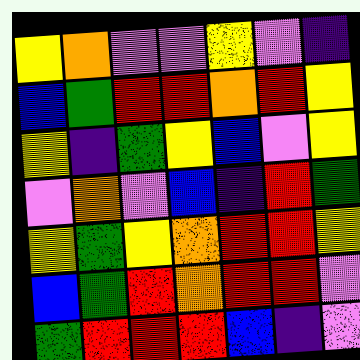[["yellow", "orange", "violet", "violet", "yellow", "violet", "indigo"], ["blue", "green", "red", "red", "orange", "red", "yellow"], ["yellow", "indigo", "green", "yellow", "blue", "violet", "yellow"], ["violet", "orange", "violet", "blue", "indigo", "red", "green"], ["yellow", "green", "yellow", "orange", "red", "red", "yellow"], ["blue", "green", "red", "orange", "red", "red", "violet"], ["green", "red", "red", "red", "blue", "indigo", "violet"]]